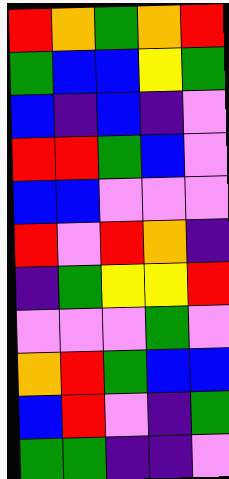[["red", "orange", "green", "orange", "red"], ["green", "blue", "blue", "yellow", "green"], ["blue", "indigo", "blue", "indigo", "violet"], ["red", "red", "green", "blue", "violet"], ["blue", "blue", "violet", "violet", "violet"], ["red", "violet", "red", "orange", "indigo"], ["indigo", "green", "yellow", "yellow", "red"], ["violet", "violet", "violet", "green", "violet"], ["orange", "red", "green", "blue", "blue"], ["blue", "red", "violet", "indigo", "green"], ["green", "green", "indigo", "indigo", "violet"]]